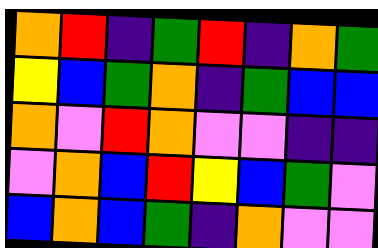[["orange", "red", "indigo", "green", "red", "indigo", "orange", "green"], ["yellow", "blue", "green", "orange", "indigo", "green", "blue", "blue"], ["orange", "violet", "red", "orange", "violet", "violet", "indigo", "indigo"], ["violet", "orange", "blue", "red", "yellow", "blue", "green", "violet"], ["blue", "orange", "blue", "green", "indigo", "orange", "violet", "violet"]]